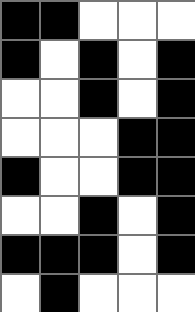[["black", "black", "white", "white", "white"], ["black", "white", "black", "white", "black"], ["white", "white", "black", "white", "black"], ["white", "white", "white", "black", "black"], ["black", "white", "white", "black", "black"], ["white", "white", "black", "white", "black"], ["black", "black", "black", "white", "black"], ["white", "black", "white", "white", "white"]]